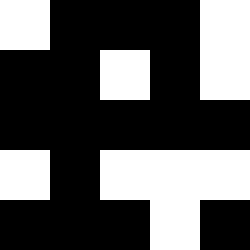[["white", "black", "black", "black", "white"], ["black", "black", "white", "black", "white"], ["black", "black", "black", "black", "black"], ["white", "black", "white", "white", "white"], ["black", "black", "black", "white", "black"]]